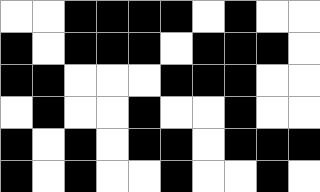[["white", "white", "black", "black", "black", "black", "white", "black", "white", "white"], ["black", "white", "black", "black", "black", "white", "black", "black", "black", "white"], ["black", "black", "white", "white", "white", "black", "black", "black", "white", "white"], ["white", "black", "white", "white", "black", "white", "white", "black", "white", "white"], ["black", "white", "black", "white", "black", "black", "white", "black", "black", "black"], ["black", "white", "black", "white", "white", "black", "white", "white", "black", "white"]]